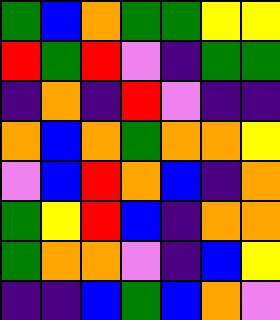[["green", "blue", "orange", "green", "green", "yellow", "yellow"], ["red", "green", "red", "violet", "indigo", "green", "green"], ["indigo", "orange", "indigo", "red", "violet", "indigo", "indigo"], ["orange", "blue", "orange", "green", "orange", "orange", "yellow"], ["violet", "blue", "red", "orange", "blue", "indigo", "orange"], ["green", "yellow", "red", "blue", "indigo", "orange", "orange"], ["green", "orange", "orange", "violet", "indigo", "blue", "yellow"], ["indigo", "indigo", "blue", "green", "blue", "orange", "violet"]]